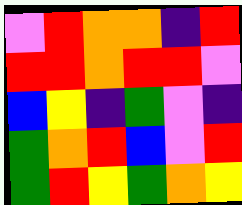[["violet", "red", "orange", "orange", "indigo", "red"], ["red", "red", "orange", "red", "red", "violet"], ["blue", "yellow", "indigo", "green", "violet", "indigo"], ["green", "orange", "red", "blue", "violet", "red"], ["green", "red", "yellow", "green", "orange", "yellow"]]